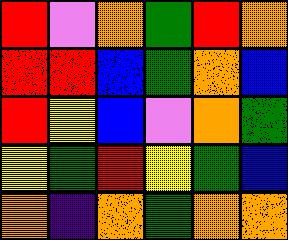[["red", "violet", "orange", "green", "red", "orange"], ["red", "red", "blue", "green", "orange", "blue"], ["red", "yellow", "blue", "violet", "orange", "green"], ["yellow", "green", "red", "yellow", "green", "blue"], ["orange", "indigo", "orange", "green", "orange", "orange"]]